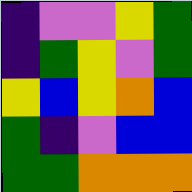[["indigo", "violet", "violet", "yellow", "green"], ["indigo", "green", "yellow", "violet", "green"], ["yellow", "blue", "yellow", "orange", "blue"], ["green", "indigo", "violet", "blue", "blue"], ["green", "green", "orange", "orange", "orange"]]